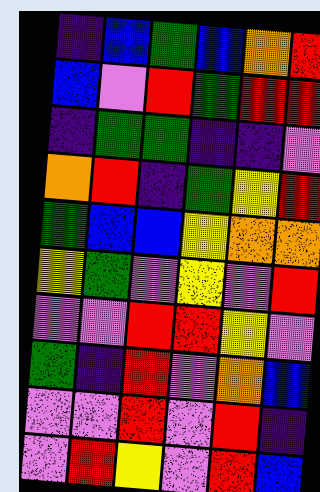[["indigo", "blue", "green", "blue", "orange", "red"], ["blue", "violet", "red", "green", "red", "red"], ["indigo", "green", "green", "indigo", "indigo", "violet"], ["orange", "red", "indigo", "green", "yellow", "red"], ["green", "blue", "blue", "yellow", "orange", "orange"], ["yellow", "green", "violet", "yellow", "violet", "red"], ["violet", "violet", "red", "red", "yellow", "violet"], ["green", "indigo", "red", "violet", "orange", "blue"], ["violet", "violet", "red", "violet", "red", "indigo"], ["violet", "red", "yellow", "violet", "red", "blue"]]